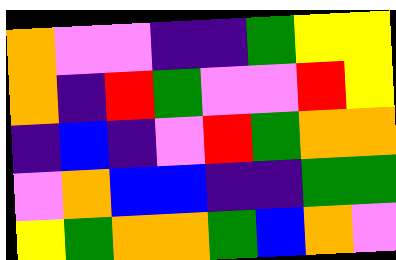[["orange", "violet", "violet", "indigo", "indigo", "green", "yellow", "yellow"], ["orange", "indigo", "red", "green", "violet", "violet", "red", "yellow"], ["indigo", "blue", "indigo", "violet", "red", "green", "orange", "orange"], ["violet", "orange", "blue", "blue", "indigo", "indigo", "green", "green"], ["yellow", "green", "orange", "orange", "green", "blue", "orange", "violet"]]